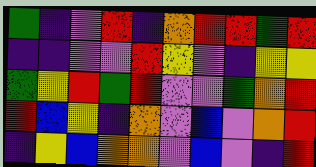[["green", "indigo", "violet", "red", "indigo", "orange", "red", "red", "green", "red"], ["indigo", "indigo", "violet", "violet", "red", "yellow", "violet", "indigo", "yellow", "yellow"], ["green", "yellow", "red", "green", "red", "violet", "violet", "green", "orange", "red"], ["red", "blue", "yellow", "indigo", "orange", "violet", "blue", "violet", "orange", "red"], ["indigo", "yellow", "blue", "orange", "orange", "violet", "blue", "violet", "indigo", "red"]]